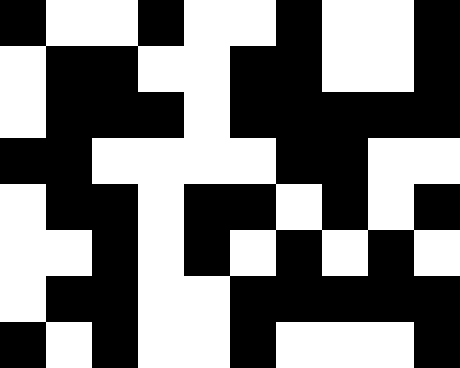[["black", "white", "white", "black", "white", "white", "black", "white", "white", "black"], ["white", "black", "black", "white", "white", "black", "black", "white", "white", "black"], ["white", "black", "black", "black", "white", "black", "black", "black", "black", "black"], ["black", "black", "white", "white", "white", "white", "black", "black", "white", "white"], ["white", "black", "black", "white", "black", "black", "white", "black", "white", "black"], ["white", "white", "black", "white", "black", "white", "black", "white", "black", "white"], ["white", "black", "black", "white", "white", "black", "black", "black", "black", "black"], ["black", "white", "black", "white", "white", "black", "white", "white", "white", "black"]]